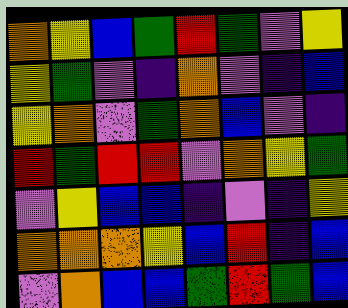[["orange", "yellow", "blue", "green", "red", "green", "violet", "yellow"], ["yellow", "green", "violet", "indigo", "orange", "violet", "indigo", "blue"], ["yellow", "orange", "violet", "green", "orange", "blue", "violet", "indigo"], ["red", "green", "red", "red", "violet", "orange", "yellow", "green"], ["violet", "yellow", "blue", "blue", "indigo", "violet", "indigo", "yellow"], ["orange", "orange", "orange", "yellow", "blue", "red", "indigo", "blue"], ["violet", "orange", "blue", "blue", "green", "red", "green", "blue"]]